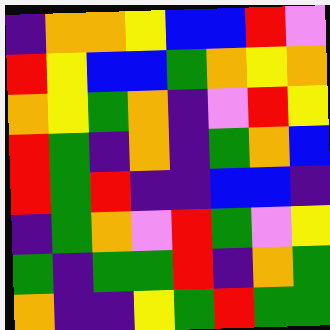[["indigo", "orange", "orange", "yellow", "blue", "blue", "red", "violet"], ["red", "yellow", "blue", "blue", "green", "orange", "yellow", "orange"], ["orange", "yellow", "green", "orange", "indigo", "violet", "red", "yellow"], ["red", "green", "indigo", "orange", "indigo", "green", "orange", "blue"], ["red", "green", "red", "indigo", "indigo", "blue", "blue", "indigo"], ["indigo", "green", "orange", "violet", "red", "green", "violet", "yellow"], ["green", "indigo", "green", "green", "red", "indigo", "orange", "green"], ["orange", "indigo", "indigo", "yellow", "green", "red", "green", "green"]]